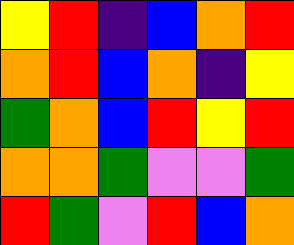[["yellow", "red", "indigo", "blue", "orange", "red"], ["orange", "red", "blue", "orange", "indigo", "yellow"], ["green", "orange", "blue", "red", "yellow", "red"], ["orange", "orange", "green", "violet", "violet", "green"], ["red", "green", "violet", "red", "blue", "orange"]]